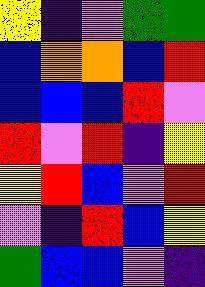[["yellow", "indigo", "violet", "green", "green"], ["blue", "orange", "orange", "blue", "red"], ["blue", "blue", "blue", "red", "violet"], ["red", "violet", "red", "indigo", "yellow"], ["yellow", "red", "blue", "violet", "red"], ["violet", "indigo", "red", "blue", "yellow"], ["green", "blue", "blue", "violet", "indigo"]]